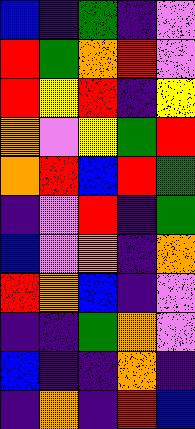[["blue", "indigo", "green", "indigo", "violet"], ["red", "green", "orange", "red", "violet"], ["red", "yellow", "red", "indigo", "yellow"], ["orange", "violet", "yellow", "green", "red"], ["orange", "red", "blue", "red", "green"], ["indigo", "violet", "red", "indigo", "green"], ["blue", "violet", "orange", "indigo", "orange"], ["red", "orange", "blue", "indigo", "violet"], ["indigo", "indigo", "green", "orange", "violet"], ["blue", "indigo", "indigo", "orange", "indigo"], ["indigo", "orange", "indigo", "red", "blue"]]